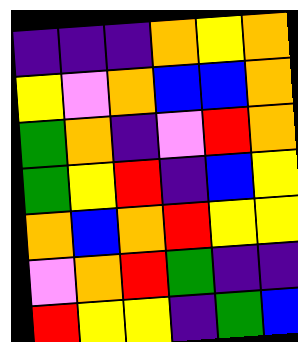[["indigo", "indigo", "indigo", "orange", "yellow", "orange"], ["yellow", "violet", "orange", "blue", "blue", "orange"], ["green", "orange", "indigo", "violet", "red", "orange"], ["green", "yellow", "red", "indigo", "blue", "yellow"], ["orange", "blue", "orange", "red", "yellow", "yellow"], ["violet", "orange", "red", "green", "indigo", "indigo"], ["red", "yellow", "yellow", "indigo", "green", "blue"]]